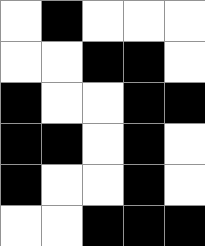[["white", "black", "white", "white", "white"], ["white", "white", "black", "black", "white"], ["black", "white", "white", "black", "black"], ["black", "black", "white", "black", "white"], ["black", "white", "white", "black", "white"], ["white", "white", "black", "black", "black"]]